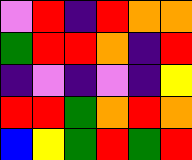[["violet", "red", "indigo", "red", "orange", "orange"], ["green", "red", "red", "orange", "indigo", "red"], ["indigo", "violet", "indigo", "violet", "indigo", "yellow"], ["red", "red", "green", "orange", "red", "orange"], ["blue", "yellow", "green", "red", "green", "red"]]